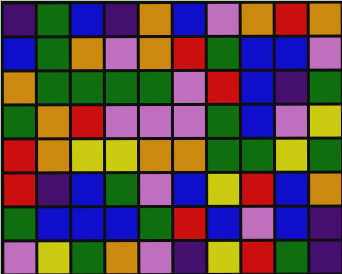[["indigo", "green", "blue", "indigo", "orange", "blue", "violet", "orange", "red", "orange"], ["blue", "green", "orange", "violet", "orange", "red", "green", "blue", "blue", "violet"], ["orange", "green", "green", "green", "green", "violet", "red", "blue", "indigo", "green"], ["green", "orange", "red", "violet", "violet", "violet", "green", "blue", "violet", "yellow"], ["red", "orange", "yellow", "yellow", "orange", "orange", "green", "green", "yellow", "green"], ["red", "indigo", "blue", "green", "violet", "blue", "yellow", "red", "blue", "orange"], ["green", "blue", "blue", "blue", "green", "red", "blue", "violet", "blue", "indigo"], ["violet", "yellow", "green", "orange", "violet", "indigo", "yellow", "red", "green", "indigo"]]